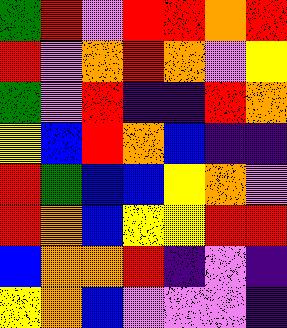[["green", "red", "violet", "red", "red", "orange", "red"], ["red", "violet", "orange", "red", "orange", "violet", "yellow"], ["green", "violet", "red", "indigo", "indigo", "red", "orange"], ["yellow", "blue", "red", "orange", "blue", "indigo", "indigo"], ["red", "green", "blue", "blue", "yellow", "orange", "violet"], ["red", "orange", "blue", "yellow", "yellow", "red", "red"], ["blue", "orange", "orange", "red", "indigo", "violet", "indigo"], ["yellow", "orange", "blue", "violet", "violet", "violet", "indigo"]]